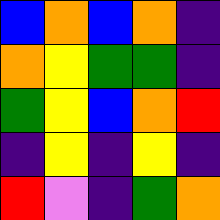[["blue", "orange", "blue", "orange", "indigo"], ["orange", "yellow", "green", "green", "indigo"], ["green", "yellow", "blue", "orange", "red"], ["indigo", "yellow", "indigo", "yellow", "indigo"], ["red", "violet", "indigo", "green", "orange"]]